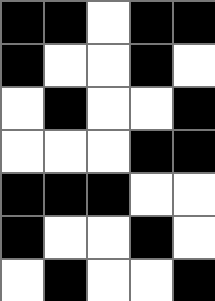[["black", "black", "white", "black", "black"], ["black", "white", "white", "black", "white"], ["white", "black", "white", "white", "black"], ["white", "white", "white", "black", "black"], ["black", "black", "black", "white", "white"], ["black", "white", "white", "black", "white"], ["white", "black", "white", "white", "black"]]